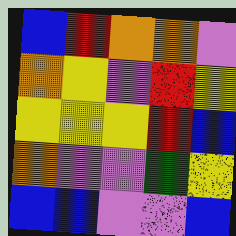[["blue", "red", "orange", "orange", "violet"], ["orange", "yellow", "violet", "red", "yellow"], ["yellow", "yellow", "yellow", "red", "blue"], ["orange", "violet", "violet", "green", "yellow"], ["blue", "blue", "violet", "violet", "blue"]]